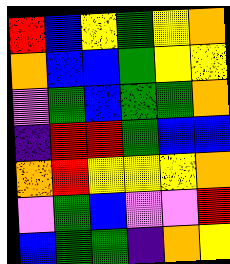[["red", "blue", "yellow", "green", "yellow", "orange"], ["orange", "blue", "blue", "green", "yellow", "yellow"], ["violet", "green", "blue", "green", "green", "orange"], ["indigo", "red", "red", "green", "blue", "blue"], ["orange", "red", "yellow", "yellow", "yellow", "orange"], ["violet", "green", "blue", "violet", "violet", "red"], ["blue", "green", "green", "indigo", "orange", "yellow"]]